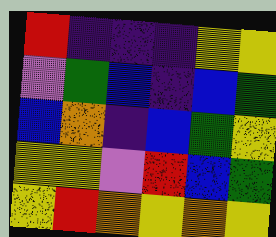[["red", "indigo", "indigo", "indigo", "yellow", "yellow"], ["violet", "green", "blue", "indigo", "blue", "green"], ["blue", "orange", "indigo", "blue", "green", "yellow"], ["yellow", "yellow", "violet", "red", "blue", "green"], ["yellow", "red", "orange", "yellow", "orange", "yellow"]]